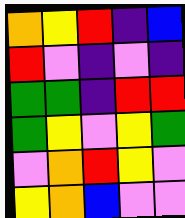[["orange", "yellow", "red", "indigo", "blue"], ["red", "violet", "indigo", "violet", "indigo"], ["green", "green", "indigo", "red", "red"], ["green", "yellow", "violet", "yellow", "green"], ["violet", "orange", "red", "yellow", "violet"], ["yellow", "orange", "blue", "violet", "violet"]]